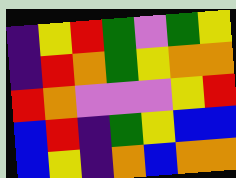[["indigo", "yellow", "red", "green", "violet", "green", "yellow"], ["indigo", "red", "orange", "green", "yellow", "orange", "orange"], ["red", "orange", "violet", "violet", "violet", "yellow", "red"], ["blue", "red", "indigo", "green", "yellow", "blue", "blue"], ["blue", "yellow", "indigo", "orange", "blue", "orange", "orange"]]